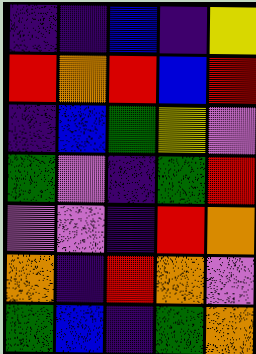[["indigo", "indigo", "blue", "indigo", "yellow"], ["red", "orange", "red", "blue", "red"], ["indigo", "blue", "green", "yellow", "violet"], ["green", "violet", "indigo", "green", "red"], ["violet", "violet", "indigo", "red", "orange"], ["orange", "indigo", "red", "orange", "violet"], ["green", "blue", "indigo", "green", "orange"]]